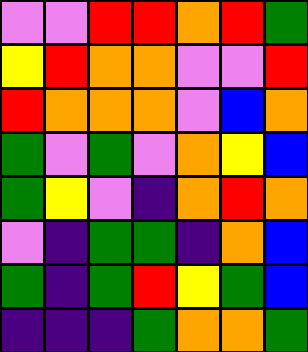[["violet", "violet", "red", "red", "orange", "red", "green"], ["yellow", "red", "orange", "orange", "violet", "violet", "red"], ["red", "orange", "orange", "orange", "violet", "blue", "orange"], ["green", "violet", "green", "violet", "orange", "yellow", "blue"], ["green", "yellow", "violet", "indigo", "orange", "red", "orange"], ["violet", "indigo", "green", "green", "indigo", "orange", "blue"], ["green", "indigo", "green", "red", "yellow", "green", "blue"], ["indigo", "indigo", "indigo", "green", "orange", "orange", "green"]]